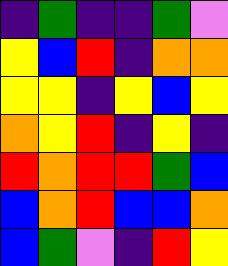[["indigo", "green", "indigo", "indigo", "green", "violet"], ["yellow", "blue", "red", "indigo", "orange", "orange"], ["yellow", "yellow", "indigo", "yellow", "blue", "yellow"], ["orange", "yellow", "red", "indigo", "yellow", "indigo"], ["red", "orange", "red", "red", "green", "blue"], ["blue", "orange", "red", "blue", "blue", "orange"], ["blue", "green", "violet", "indigo", "red", "yellow"]]